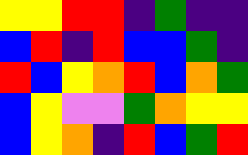[["yellow", "yellow", "red", "red", "indigo", "green", "indigo", "indigo"], ["blue", "red", "indigo", "red", "blue", "blue", "green", "indigo"], ["red", "blue", "yellow", "orange", "red", "blue", "orange", "green"], ["blue", "yellow", "violet", "violet", "green", "orange", "yellow", "yellow"], ["blue", "yellow", "orange", "indigo", "red", "blue", "green", "red"]]